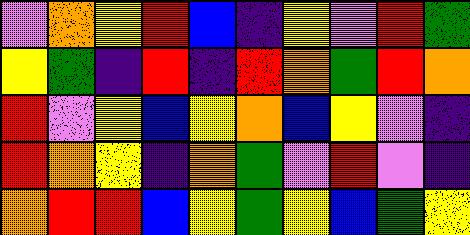[["violet", "orange", "yellow", "red", "blue", "indigo", "yellow", "violet", "red", "green"], ["yellow", "green", "indigo", "red", "indigo", "red", "orange", "green", "red", "orange"], ["red", "violet", "yellow", "blue", "yellow", "orange", "blue", "yellow", "violet", "indigo"], ["red", "orange", "yellow", "indigo", "orange", "green", "violet", "red", "violet", "indigo"], ["orange", "red", "red", "blue", "yellow", "green", "yellow", "blue", "green", "yellow"]]